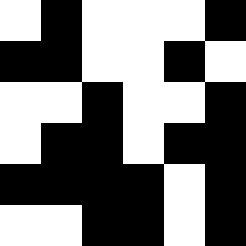[["white", "black", "white", "white", "white", "black"], ["black", "black", "white", "white", "black", "white"], ["white", "white", "black", "white", "white", "black"], ["white", "black", "black", "white", "black", "black"], ["black", "black", "black", "black", "white", "black"], ["white", "white", "black", "black", "white", "black"]]